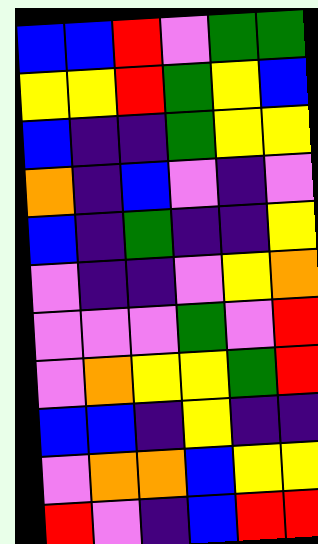[["blue", "blue", "red", "violet", "green", "green"], ["yellow", "yellow", "red", "green", "yellow", "blue"], ["blue", "indigo", "indigo", "green", "yellow", "yellow"], ["orange", "indigo", "blue", "violet", "indigo", "violet"], ["blue", "indigo", "green", "indigo", "indigo", "yellow"], ["violet", "indigo", "indigo", "violet", "yellow", "orange"], ["violet", "violet", "violet", "green", "violet", "red"], ["violet", "orange", "yellow", "yellow", "green", "red"], ["blue", "blue", "indigo", "yellow", "indigo", "indigo"], ["violet", "orange", "orange", "blue", "yellow", "yellow"], ["red", "violet", "indigo", "blue", "red", "red"]]